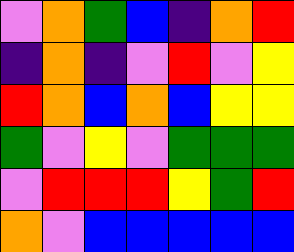[["violet", "orange", "green", "blue", "indigo", "orange", "red"], ["indigo", "orange", "indigo", "violet", "red", "violet", "yellow"], ["red", "orange", "blue", "orange", "blue", "yellow", "yellow"], ["green", "violet", "yellow", "violet", "green", "green", "green"], ["violet", "red", "red", "red", "yellow", "green", "red"], ["orange", "violet", "blue", "blue", "blue", "blue", "blue"]]